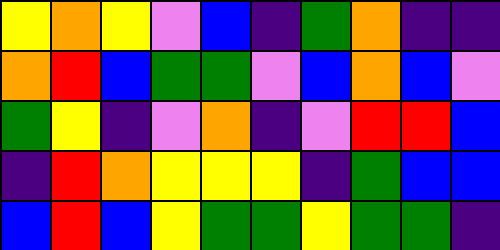[["yellow", "orange", "yellow", "violet", "blue", "indigo", "green", "orange", "indigo", "indigo"], ["orange", "red", "blue", "green", "green", "violet", "blue", "orange", "blue", "violet"], ["green", "yellow", "indigo", "violet", "orange", "indigo", "violet", "red", "red", "blue"], ["indigo", "red", "orange", "yellow", "yellow", "yellow", "indigo", "green", "blue", "blue"], ["blue", "red", "blue", "yellow", "green", "green", "yellow", "green", "green", "indigo"]]